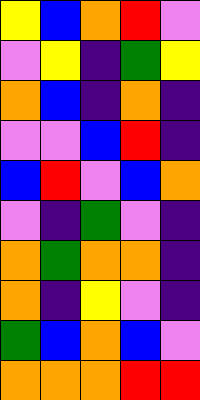[["yellow", "blue", "orange", "red", "violet"], ["violet", "yellow", "indigo", "green", "yellow"], ["orange", "blue", "indigo", "orange", "indigo"], ["violet", "violet", "blue", "red", "indigo"], ["blue", "red", "violet", "blue", "orange"], ["violet", "indigo", "green", "violet", "indigo"], ["orange", "green", "orange", "orange", "indigo"], ["orange", "indigo", "yellow", "violet", "indigo"], ["green", "blue", "orange", "blue", "violet"], ["orange", "orange", "orange", "red", "red"]]